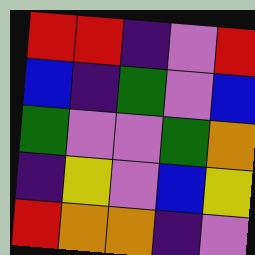[["red", "red", "indigo", "violet", "red"], ["blue", "indigo", "green", "violet", "blue"], ["green", "violet", "violet", "green", "orange"], ["indigo", "yellow", "violet", "blue", "yellow"], ["red", "orange", "orange", "indigo", "violet"]]